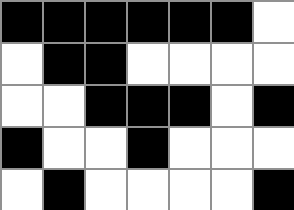[["black", "black", "black", "black", "black", "black", "white"], ["white", "black", "black", "white", "white", "white", "white"], ["white", "white", "black", "black", "black", "white", "black"], ["black", "white", "white", "black", "white", "white", "white"], ["white", "black", "white", "white", "white", "white", "black"]]